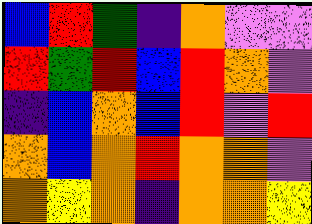[["blue", "red", "green", "indigo", "orange", "violet", "violet"], ["red", "green", "red", "blue", "red", "orange", "violet"], ["indigo", "blue", "orange", "blue", "red", "violet", "red"], ["orange", "blue", "orange", "red", "orange", "orange", "violet"], ["orange", "yellow", "orange", "indigo", "orange", "orange", "yellow"]]